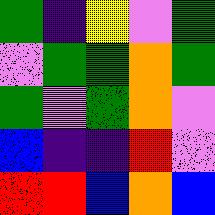[["green", "indigo", "yellow", "violet", "green"], ["violet", "green", "green", "orange", "green"], ["green", "violet", "green", "orange", "violet"], ["blue", "indigo", "indigo", "red", "violet"], ["red", "red", "blue", "orange", "blue"]]